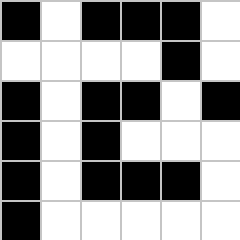[["black", "white", "black", "black", "black", "white"], ["white", "white", "white", "white", "black", "white"], ["black", "white", "black", "black", "white", "black"], ["black", "white", "black", "white", "white", "white"], ["black", "white", "black", "black", "black", "white"], ["black", "white", "white", "white", "white", "white"]]